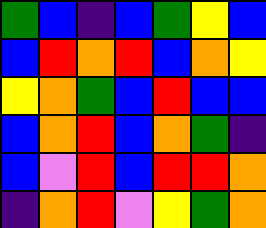[["green", "blue", "indigo", "blue", "green", "yellow", "blue"], ["blue", "red", "orange", "red", "blue", "orange", "yellow"], ["yellow", "orange", "green", "blue", "red", "blue", "blue"], ["blue", "orange", "red", "blue", "orange", "green", "indigo"], ["blue", "violet", "red", "blue", "red", "red", "orange"], ["indigo", "orange", "red", "violet", "yellow", "green", "orange"]]